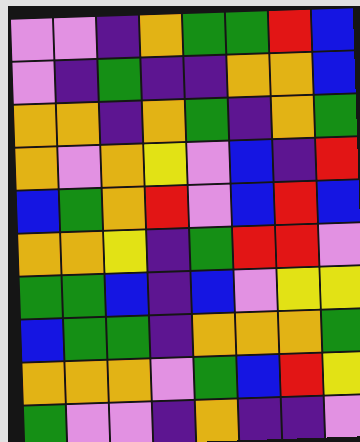[["violet", "violet", "indigo", "orange", "green", "green", "red", "blue"], ["violet", "indigo", "green", "indigo", "indigo", "orange", "orange", "blue"], ["orange", "orange", "indigo", "orange", "green", "indigo", "orange", "green"], ["orange", "violet", "orange", "yellow", "violet", "blue", "indigo", "red"], ["blue", "green", "orange", "red", "violet", "blue", "red", "blue"], ["orange", "orange", "yellow", "indigo", "green", "red", "red", "violet"], ["green", "green", "blue", "indigo", "blue", "violet", "yellow", "yellow"], ["blue", "green", "green", "indigo", "orange", "orange", "orange", "green"], ["orange", "orange", "orange", "violet", "green", "blue", "red", "yellow"], ["green", "violet", "violet", "indigo", "orange", "indigo", "indigo", "violet"]]